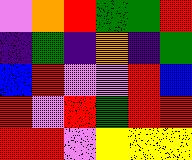[["violet", "orange", "red", "green", "green", "red"], ["indigo", "green", "indigo", "orange", "indigo", "green"], ["blue", "red", "violet", "violet", "red", "blue"], ["red", "violet", "red", "green", "red", "red"], ["red", "red", "violet", "yellow", "yellow", "yellow"]]